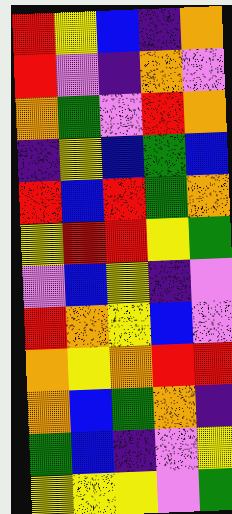[["red", "yellow", "blue", "indigo", "orange"], ["red", "violet", "indigo", "orange", "violet"], ["orange", "green", "violet", "red", "orange"], ["indigo", "yellow", "blue", "green", "blue"], ["red", "blue", "red", "green", "orange"], ["yellow", "red", "red", "yellow", "green"], ["violet", "blue", "yellow", "indigo", "violet"], ["red", "orange", "yellow", "blue", "violet"], ["orange", "yellow", "orange", "red", "red"], ["orange", "blue", "green", "orange", "indigo"], ["green", "blue", "indigo", "violet", "yellow"], ["yellow", "yellow", "yellow", "violet", "green"]]